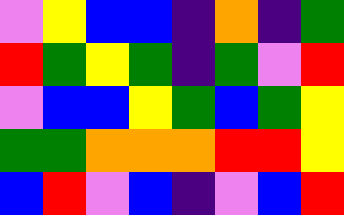[["violet", "yellow", "blue", "blue", "indigo", "orange", "indigo", "green"], ["red", "green", "yellow", "green", "indigo", "green", "violet", "red"], ["violet", "blue", "blue", "yellow", "green", "blue", "green", "yellow"], ["green", "green", "orange", "orange", "orange", "red", "red", "yellow"], ["blue", "red", "violet", "blue", "indigo", "violet", "blue", "red"]]